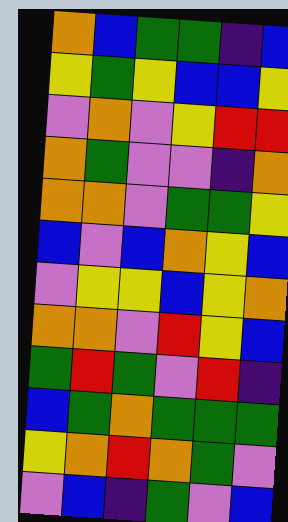[["orange", "blue", "green", "green", "indigo", "blue"], ["yellow", "green", "yellow", "blue", "blue", "yellow"], ["violet", "orange", "violet", "yellow", "red", "red"], ["orange", "green", "violet", "violet", "indigo", "orange"], ["orange", "orange", "violet", "green", "green", "yellow"], ["blue", "violet", "blue", "orange", "yellow", "blue"], ["violet", "yellow", "yellow", "blue", "yellow", "orange"], ["orange", "orange", "violet", "red", "yellow", "blue"], ["green", "red", "green", "violet", "red", "indigo"], ["blue", "green", "orange", "green", "green", "green"], ["yellow", "orange", "red", "orange", "green", "violet"], ["violet", "blue", "indigo", "green", "violet", "blue"]]